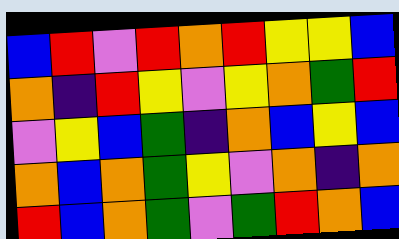[["blue", "red", "violet", "red", "orange", "red", "yellow", "yellow", "blue"], ["orange", "indigo", "red", "yellow", "violet", "yellow", "orange", "green", "red"], ["violet", "yellow", "blue", "green", "indigo", "orange", "blue", "yellow", "blue"], ["orange", "blue", "orange", "green", "yellow", "violet", "orange", "indigo", "orange"], ["red", "blue", "orange", "green", "violet", "green", "red", "orange", "blue"]]